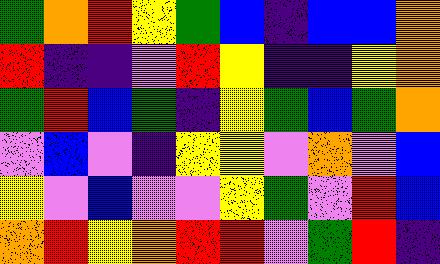[["green", "orange", "red", "yellow", "green", "blue", "indigo", "blue", "blue", "orange"], ["red", "indigo", "indigo", "violet", "red", "yellow", "indigo", "indigo", "yellow", "orange"], ["green", "red", "blue", "green", "indigo", "yellow", "green", "blue", "green", "orange"], ["violet", "blue", "violet", "indigo", "yellow", "yellow", "violet", "orange", "violet", "blue"], ["yellow", "violet", "blue", "violet", "violet", "yellow", "green", "violet", "red", "blue"], ["orange", "red", "yellow", "orange", "red", "red", "violet", "green", "red", "indigo"]]